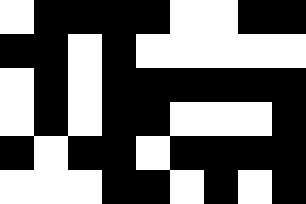[["white", "black", "black", "black", "black", "white", "white", "black", "black"], ["black", "black", "white", "black", "white", "white", "white", "white", "white"], ["white", "black", "white", "black", "black", "black", "black", "black", "black"], ["white", "black", "white", "black", "black", "white", "white", "white", "black"], ["black", "white", "black", "black", "white", "black", "black", "black", "black"], ["white", "white", "white", "black", "black", "white", "black", "white", "black"]]